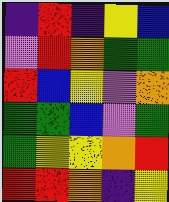[["indigo", "red", "indigo", "yellow", "blue"], ["violet", "red", "orange", "green", "green"], ["red", "blue", "yellow", "violet", "orange"], ["green", "green", "blue", "violet", "green"], ["green", "yellow", "yellow", "orange", "red"], ["red", "red", "orange", "indigo", "yellow"]]